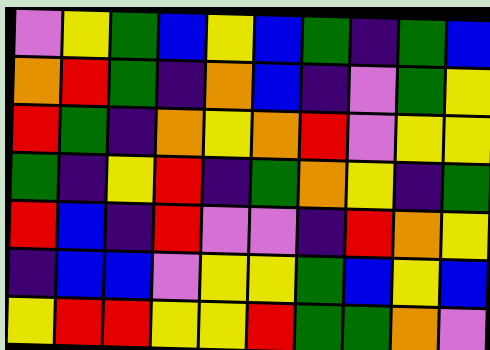[["violet", "yellow", "green", "blue", "yellow", "blue", "green", "indigo", "green", "blue"], ["orange", "red", "green", "indigo", "orange", "blue", "indigo", "violet", "green", "yellow"], ["red", "green", "indigo", "orange", "yellow", "orange", "red", "violet", "yellow", "yellow"], ["green", "indigo", "yellow", "red", "indigo", "green", "orange", "yellow", "indigo", "green"], ["red", "blue", "indigo", "red", "violet", "violet", "indigo", "red", "orange", "yellow"], ["indigo", "blue", "blue", "violet", "yellow", "yellow", "green", "blue", "yellow", "blue"], ["yellow", "red", "red", "yellow", "yellow", "red", "green", "green", "orange", "violet"]]